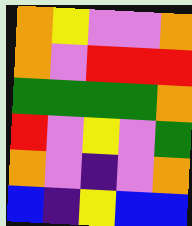[["orange", "yellow", "violet", "violet", "orange"], ["orange", "violet", "red", "red", "red"], ["green", "green", "green", "green", "orange"], ["red", "violet", "yellow", "violet", "green"], ["orange", "violet", "indigo", "violet", "orange"], ["blue", "indigo", "yellow", "blue", "blue"]]